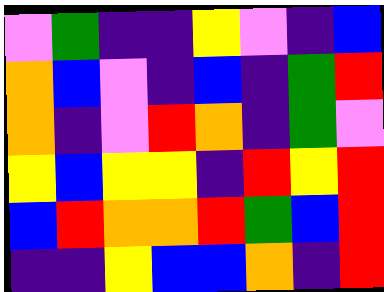[["violet", "green", "indigo", "indigo", "yellow", "violet", "indigo", "blue"], ["orange", "blue", "violet", "indigo", "blue", "indigo", "green", "red"], ["orange", "indigo", "violet", "red", "orange", "indigo", "green", "violet"], ["yellow", "blue", "yellow", "yellow", "indigo", "red", "yellow", "red"], ["blue", "red", "orange", "orange", "red", "green", "blue", "red"], ["indigo", "indigo", "yellow", "blue", "blue", "orange", "indigo", "red"]]